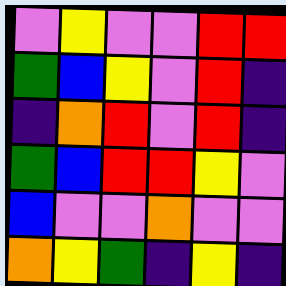[["violet", "yellow", "violet", "violet", "red", "red"], ["green", "blue", "yellow", "violet", "red", "indigo"], ["indigo", "orange", "red", "violet", "red", "indigo"], ["green", "blue", "red", "red", "yellow", "violet"], ["blue", "violet", "violet", "orange", "violet", "violet"], ["orange", "yellow", "green", "indigo", "yellow", "indigo"]]